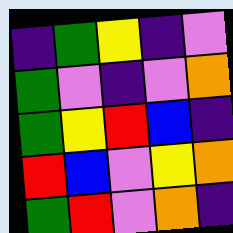[["indigo", "green", "yellow", "indigo", "violet"], ["green", "violet", "indigo", "violet", "orange"], ["green", "yellow", "red", "blue", "indigo"], ["red", "blue", "violet", "yellow", "orange"], ["green", "red", "violet", "orange", "indigo"]]